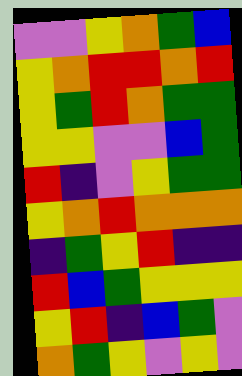[["violet", "violet", "yellow", "orange", "green", "blue"], ["yellow", "orange", "red", "red", "orange", "red"], ["yellow", "green", "red", "orange", "green", "green"], ["yellow", "yellow", "violet", "violet", "blue", "green"], ["red", "indigo", "violet", "yellow", "green", "green"], ["yellow", "orange", "red", "orange", "orange", "orange"], ["indigo", "green", "yellow", "red", "indigo", "indigo"], ["red", "blue", "green", "yellow", "yellow", "yellow"], ["yellow", "red", "indigo", "blue", "green", "violet"], ["orange", "green", "yellow", "violet", "yellow", "violet"]]